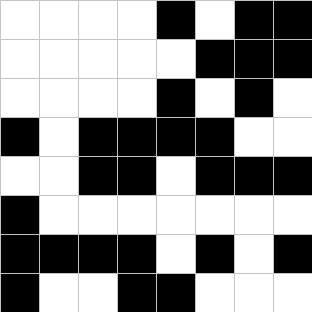[["white", "white", "white", "white", "black", "white", "black", "black"], ["white", "white", "white", "white", "white", "black", "black", "black"], ["white", "white", "white", "white", "black", "white", "black", "white"], ["black", "white", "black", "black", "black", "black", "white", "white"], ["white", "white", "black", "black", "white", "black", "black", "black"], ["black", "white", "white", "white", "white", "white", "white", "white"], ["black", "black", "black", "black", "white", "black", "white", "black"], ["black", "white", "white", "black", "black", "white", "white", "white"]]